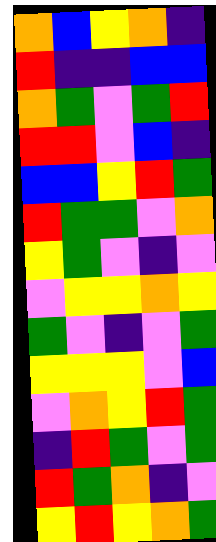[["orange", "blue", "yellow", "orange", "indigo"], ["red", "indigo", "indigo", "blue", "blue"], ["orange", "green", "violet", "green", "red"], ["red", "red", "violet", "blue", "indigo"], ["blue", "blue", "yellow", "red", "green"], ["red", "green", "green", "violet", "orange"], ["yellow", "green", "violet", "indigo", "violet"], ["violet", "yellow", "yellow", "orange", "yellow"], ["green", "violet", "indigo", "violet", "green"], ["yellow", "yellow", "yellow", "violet", "blue"], ["violet", "orange", "yellow", "red", "green"], ["indigo", "red", "green", "violet", "green"], ["red", "green", "orange", "indigo", "violet"], ["yellow", "red", "yellow", "orange", "green"]]